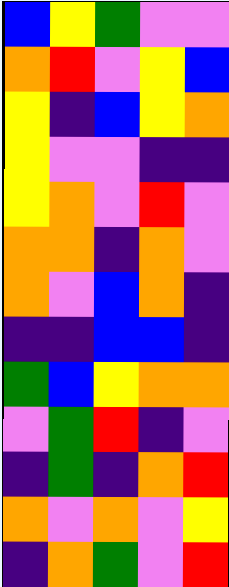[["blue", "yellow", "green", "violet", "violet"], ["orange", "red", "violet", "yellow", "blue"], ["yellow", "indigo", "blue", "yellow", "orange"], ["yellow", "violet", "violet", "indigo", "indigo"], ["yellow", "orange", "violet", "red", "violet"], ["orange", "orange", "indigo", "orange", "violet"], ["orange", "violet", "blue", "orange", "indigo"], ["indigo", "indigo", "blue", "blue", "indigo"], ["green", "blue", "yellow", "orange", "orange"], ["violet", "green", "red", "indigo", "violet"], ["indigo", "green", "indigo", "orange", "red"], ["orange", "violet", "orange", "violet", "yellow"], ["indigo", "orange", "green", "violet", "red"]]